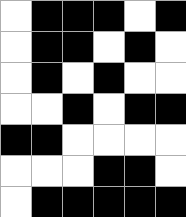[["white", "black", "black", "black", "white", "black"], ["white", "black", "black", "white", "black", "white"], ["white", "black", "white", "black", "white", "white"], ["white", "white", "black", "white", "black", "black"], ["black", "black", "white", "white", "white", "white"], ["white", "white", "white", "black", "black", "white"], ["white", "black", "black", "black", "black", "black"]]